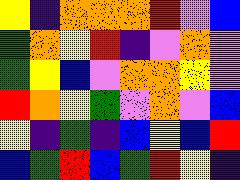[["yellow", "indigo", "orange", "orange", "orange", "red", "violet", "blue"], ["green", "orange", "yellow", "red", "indigo", "violet", "orange", "violet"], ["green", "yellow", "blue", "violet", "orange", "orange", "yellow", "violet"], ["red", "orange", "yellow", "green", "violet", "orange", "violet", "blue"], ["yellow", "indigo", "green", "indigo", "blue", "yellow", "blue", "red"], ["blue", "green", "red", "blue", "green", "red", "yellow", "indigo"]]